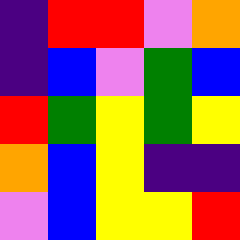[["indigo", "red", "red", "violet", "orange"], ["indigo", "blue", "violet", "green", "blue"], ["red", "green", "yellow", "green", "yellow"], ["orange", "blue", "yellow", "indigo", "indigo"], ["violet", "blue", "yellow", "yellow", "red"]]